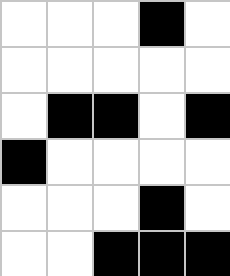[["white", "white", "white", "black", "white"], ["white", "white", "white", "white", "white"], ["white", "black", "black", "white", "black"], ["black", "white", "white", "white", "white"], ["white", "white", "white", "black", "white"], ["white", "white", "black", "black", "black"]]